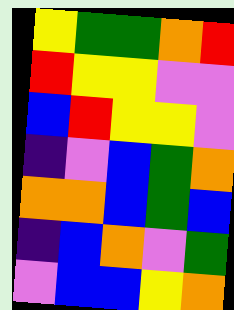[["yellow", "green", "green", "orange", "red"], ["red", "yellow", "yellow", "violet", "violet"], ["blue", "red", "yellow", "yellow", "violet"], ["indigo", "violet", "blue", "green", "orange"], ["orange", "orange", "blue", "green", "blue"], ["indigo", "blue", "orange", "violet", "green"], ["violet", "blue", "blue", "yellow", "orange"]]